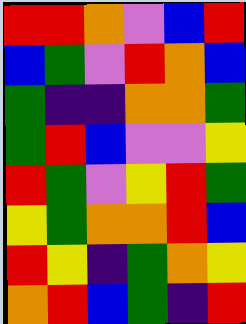[["red", "red", "orange", "violet", "blue", "red"], ["blue", "green", "violet", "red", "orange", "blue"], ["green", "indigo", "indigo", "orange", "orange", "green"], ["green", "red", "blue", "violet", "violet", "yellow"], ["red", "green", "violet", "yellow", "red", "green"], ["yellow", "green", "orange", "orange", "red", "blue"], ["red", "yellow", "indigo", "green", "orange", "yellow"], ["orange", "red", "blue", "green", "indigo", "red"]]